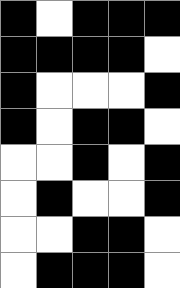[["black", "white", "black", "black", "black"], ["black", "black", "black", "black", "white"], ["black", "white", "white", "white", "black"], ["black", "white", "black", "black", "white"], ["white", "white", "black", "white", "black"], ["white", "black", "white", "white", "black"], ["white", "white", "black", "black", "white"], ["white", "black", "black", "black", "white"]]